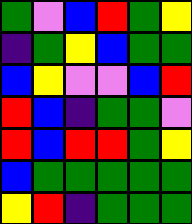[["green", "violet", "blue", "red", "green", "yellow"], ["indigo", "green", "yellow", "blue", "green", "green"], ["blue", "yellow", "violet", "violet", "blue", "red"], ["red", "blue", "indigo", "green", "green", "violet"], ["red", "blue", "red", "red", "green", "yellow"], ["blue", "green", "green", "green", "green", "green"], ["yellow", "red", "indigo", "green", "green", "green"]]